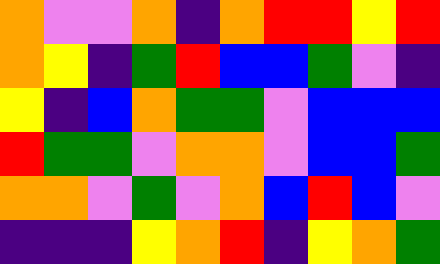[["orange", "violet", "violet", "orange", "indigo", "orange", "red", "red", "yellow", "red"], ["orange", "yellow", "indigo", "green", "red", "blue", "blue", "green", "violet", "indigo"], ["yellow", "indigo", "blue", "orange", "green", "green", "violet", "blue", "blue", "blue"], ["red", "green", "green", "violet", "orange", "orange", "violet", "blue", "blue", "green"], ["orange", "orange", "violet", "green", "violet", "orange", "blue", "red", "blue", "violet"], ["indigo", "indigo", "indigo", "yellow", "orange", "red", "indigo", "yellow", "orange", "green"]]